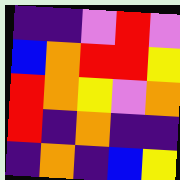[["indigo", "indigo", "violet", "red", "violet"], ["blue", "orange", "red", "red", "yellow"], ["red", "orange", "yellow", "violet", "orange"], ["red", "indigo", "orange", "indigo", "indigo"], ["indigo", "orange", "indigo", "blue", "yellow"]]